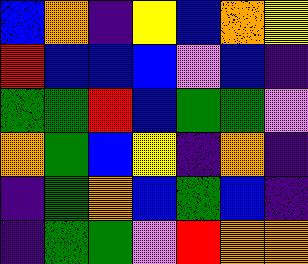[["blue", "orange", "indigo", "yellow", "blue", "orange", "yellow"], ["red", "blue", "blue", "blue", "violet", "blue", "indigo"], ["green", "green", "red", "blue", "green", "green", "violet"], ["orange", "green", "blue", "yellow", "indigo", "orange", "indigo"], ["indigo", "green", "orange", "blue", "green", "blue", "indigo"], ["indigo", "green", "green", "violet", "red", "orange", "orange"]]